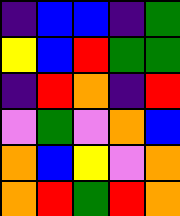[["indigo", "blue", "blue", "indigo", "green"], ["yellow", "blue", "red", "green", "green"], ["indigo", "red", "orange", "indigo", "red"], ["violet", "green", "violet", "orange", "blue"], ["orange", "blue", "yellow", "violet", "orange"], ["orange", "red", "green", "red", "orange"]]